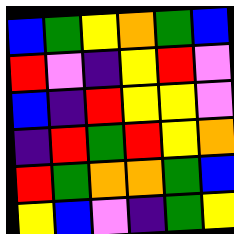[["blue", "green", "yellow", "orange", "green", "blue"], ["red", "violet", "indigo", "yellow", "red", "violet"], ["blue", "indigo", "red", "yellow", "yellow", "violet"], ["indigo", "red", "green", "red", "yellow", "orange"], ["red", "green", "orange", "orange", "green", "blue"], ["yellow", "blue", "violet", "indigo", "green", "yellow"]]